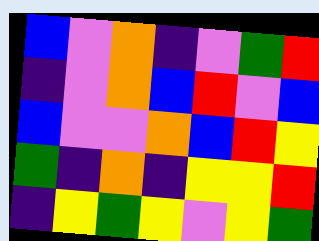[["blue", "violet", "orange", "indigo", "violet", "green", "red"], ["indigo", "violet", "orange", "blue", "red", "violet", "blue"], ["blue", "violet", "violet", "orange", "blue", "red", "yellow"], ["green", "indigo", "orange", "indigo", "yellow", "yellow", "red"], ["indigo", "yellow", "green", "yellow", "violet", "yellow", "green"]]